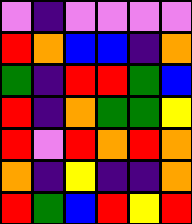[["violet", "indigo", "violet", "violet", "violet", "violet"], ["red", "orange", "blue", "blue", "indigo", "orange"], ["green", "indigo", "red", "red", "green", "blue"], ["red", "indigo", "orange", "green", "green", "yellow"], ["red", "violet", "red", "orange", "red", "orange"], ["orange", "indigo", "yellow", "indigo", "indigo", "orange"], ["red", "green", "blue", "red", "yellow", "red"]]